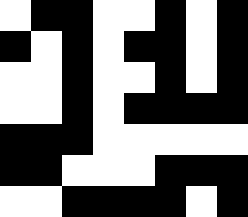[["white", "black", "black", "white", "white", "black", "white", "black"], ["black", "white", "black", "white", "black", "black", "white", "black"], ["white", "white", "black", "white", "white", "black", "white", "black"], ["white", "white", "black", "white", "black", "black", "black", "black"], ["black", "black", "black", "white", "white", "white", "white", "white"], ["black", "black", "white", "white", "white", "black", "black", "black"], ["white", "white", "black", "black", "black", "black", "white", "black"]]